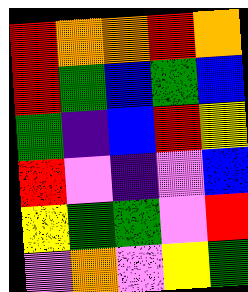[["red", "orange", "orange", "red", "orange"], ["red", "green", "blue", "green", "blue"], ["green", "indigo", "blue", "red", "yellow"], ["red", "violet", "indigo", "violet", "blue"], ["yellow", "green", "green", "violet", "red"], ["violet", "orange", "violet", "yellow", "green"]]